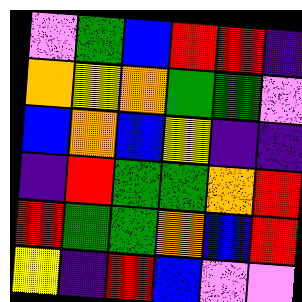[["violet", "green", "blue", "red", "red", "indigo"], ["orange", "yellow", "orange", "green", "green", "violet"], ["blue", "orange", "blue", "yellow", "indigo", "indigo"], ["indigo", "red", "green", "green", "orange", "red"], ["red", "green", "green", "orange", "blue", "red"], ["yellow", "indigo", "red", "blue", "violet", "violet"]]